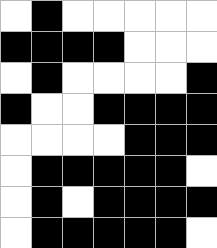[["white", "black", "white", "white", "white", "white", "white"], ["black", "black", "black", "black", "white", "white", "white"], ["white", "black", "white", "white", "white", "white", "black"], ["black", "white", "white", "black", "black", "black", "black"], ["white", "white", "white", "white", "black", "black", "black"], ["white", "black", "black", "black", "black", "black", "white"], ["white", "black", "white", "black", "black", "black", "black"], ["white", "black", "black", "black", "black", "black", "white"]]